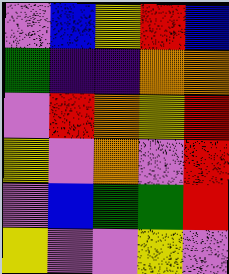[["violet", "blue", "yellow", "red", "blue"], ["green", "indigo", "indigo", "orange", "orange"], ["violet", "red", "orange", "yellow", "red"], ["yellow", "violet", "orange", "violet", "red"], ["violet", "blue", "green", "green", "red"], ["yellow", "violet", "violet", "yellow", "violet"]]